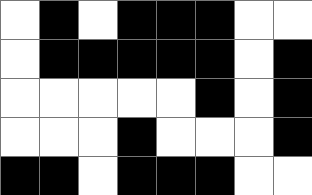[["white", "black", "white", "black", "black", "black", "white", "white"], ["white", "black", "black", "black", "black", "black", "white", "black"], ["white", "white", "white", "white", "white", "black", "white", "black"], ["white", "white", "white", "black", "white", "white", "white", "black"], ["black", "black", "white", "black", "black", "black", "white", "white"]]